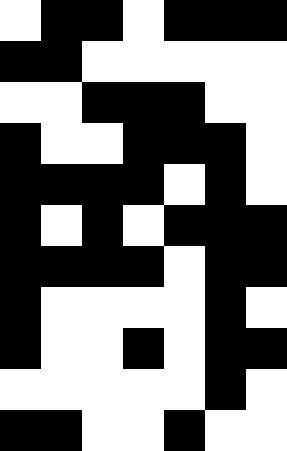[["white", "black", "black", "white", "black", "black", "black"], ["black", "black", "white", "white", "white", "white", "white"], ["white", "white", "black", "black", "black", "white", "white"], ["black", "white", "white", "black", "black", "black", "white"], ["black", "black", "black", "black", "white", "black", "white"], ["black", "white", "black", "white", "black", "black", "black"], ["black", "black", "black", "black", "white", "black", "black"], ["black", "white", "white", "white", "white", "black", "white"], ["black", "white", "white", "black", "white", "black", "black"], ["white", "white", "white", "white", "white", "black", "white"], ["black", "black", "white", "white", "black", "white", "white"]]